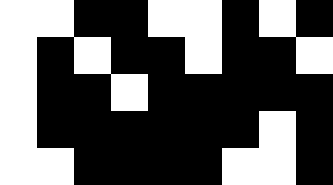[["white", "white", "black", "black", "white", "white", "black", "white", "black"], ["white", "black", "white", "black", "black", "white", "black", "black", "white"], ["white", "black", "black", "white", "black", "black", "black", "black", "black"], ["white", "black", "black", "black", "black", "black", "black", "white", "black"], ["white", "white", "black", "black", "black", "black", "white", "white", "black"]]